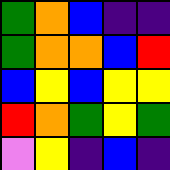[["green", "orange", "blue", "indigo", "indigo"], ["green", "orange", "orange", "blue", "red"], ["blue", "yellow", "blue", "yellow", "yellow"], ["red", "orange", "green", "yellow", "green"], ["violet", "yellow", "indigo", "blue", "indigo"]]